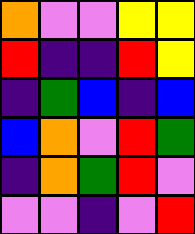[["orange", "violet", "violet", "yellow", "yellow"], ["red", "indigo", "indigo", "red", "yellow"], ["indigo", "green", "blue", "indigo", "blue"], ["blue", "orange", "violet", "red", "green"], ["indigo", "orange", "green", "red", "violet"], ["violet", "violet", "indigo", "violet", "red"]]